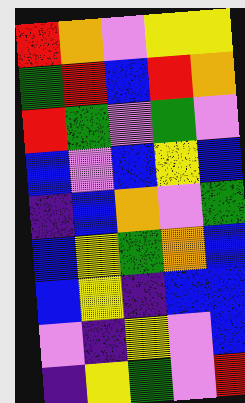[["red", "orange", "violet", "yellow", "yellow"], ["green", "red", "blue", "red", "orange"], ["red", "green", "violet", "green", "violet"], ["blue", "violet", "blue", "yellow", "blue"], ["indigo", "blue", "orange", "violet", "green"], ["blue", "yellow", "green", "orange", "blue"], ["blue", "yellow", "indigo", "blue", "blue"], ["violet", "indigo", "yellow", "violet", "blue"], ["indigo", "yellow", "green", "violet", "red"]]